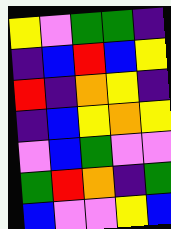[["yellow", "violet", "green", "green", "indigo"], ["indigo", "blue", "red", "blue", "yellow"], ["red", "indigo", "orange", "yellow", "indigo"], ["indigo", "blue", "yellow", "orange", "yellow"], ["violet", "blue", "green", "violet", "violet"], ["green", "red", "orange", "indigo", "green"], ["blue", "violet", "violet", "yellow", "blue"]]